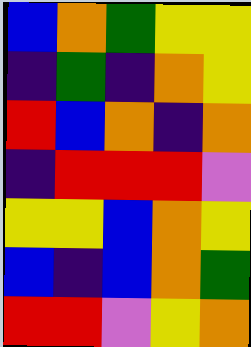[["blue", "orange", "green", "yellow", "yellow"], ["indigo", "green", "indigo", "orange", "yellow"], ["red", "blue", "orange", "indigo", "orange"], ["indigo", "red", "red", "red", "violet"], ["yellow", "yellow", "blue", "orange", "yellow"], ["blue", "indigo", "blue", "orange", "green"], ["red", "red", "violet", "yellow", "orange"]]